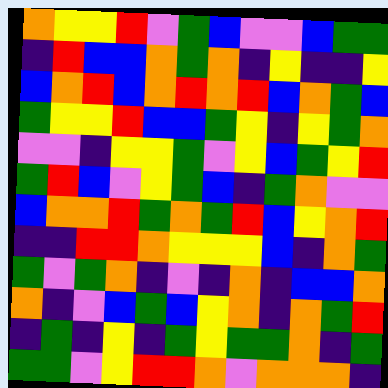[["orange", "yellow", "yellow", "red", "violet", "green", "blue", "violet", "violet", "blue", "green", "green"], ["indigo", "red", "blue", "blue", "orange", "green", "orange", "indigo", "yellow", "indigo", "indigo", "yellow"], ["blue", "orange", "red", "blue", "orange", "red", "orange", "red", "blue", "orange", "green", "blue"], ["green", "yellow", "yellow", "red", "blue", "blue", "green", "yellow", "indigo", "yellow", "green", "orange"], ["violet", "violet", "indigo", "yellow", "yellow", "green", "violet", "yellow", "blue", "green", "yellow", "red"], ["green", "red", "blue", "violet", "yellow", "green", "blue", "indigo", "green", "orange", "violet", "violet"], ["blue", "orange", "orange", "red", "green", "orange", "green", "red", "blue", "yellow", "orange", "red"], ["indigo", "indigo", "red", "red", "orange", "yellow", "yellow", "yellow", "blue", "indigo", "orange", "green"], ["green", "violet", "green", "orange", "indigo", "violet", "indigo", "orange", "indigo", "blue", "blue", "orange"], ["orange", "indigo", "violet", "blue", "green", "blue", "yellow", "orange", "indigo", "orange", "green", "red"], ["indigo", "green", "indigo", "yellow", "indigo", "green", "yellow", "green", "green", "orange", "indigo", "green"], ["green", "green", "violet", "yellow", "red", "red", "orange", "violet", "orange", "orange", "orange", "indigo"]]